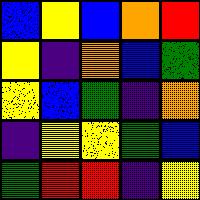[["blue", "yellow", "blue", "orange", "red"], ["yellow", "indigo", "orange", "blue", "green"], ["yellow", "blue", "green", "indigo", "orange"], ["indigo", "yellow", "yellow", "green", "blue"], ["green", "red", "red", "indigo", "yellow"]]